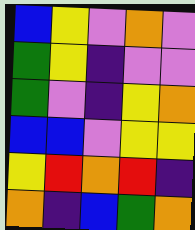[["blue", "yellow", "violet", "orange", "violet"], ["green", "yellow", "indigo", "violet", "violet"], ["green", "violet", "indigo", "yellow", "orange"], ["blue", "blue", "violet", "yellow", "yellow"], ["yellow", "red", "orange", "red", "indigo"], ["orange", "indigo", "blue", "green", "orange"]]